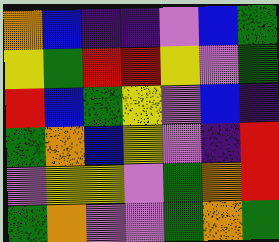[["orange", "blue", "indigo", "indigo", "violet", "blue", "green"], ["yellow", "green", "red", "red", "yellow", "violet", "green"], ["red", "blue", "green", "yellow", "violet", "blue", "indigo"], ["green", "orange", "blue", "yellow", "violet", "indigo", "red"], ["violet", "yellow", "yellow", "violet", "green", "orange", "red"], ["green", "orange", "violet", "violet", "green", "orange", "green"]]